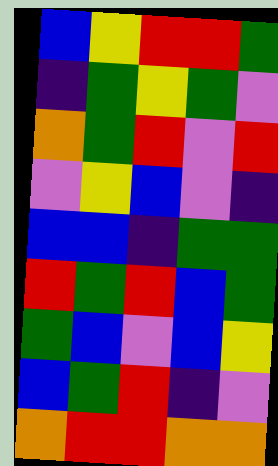[["blue", "yellow", "red", "red", "green"], ["indigo", "green", "yellow", "green", "violet"], ["orange", "green", "red", "violet", "red"], ["violet", "yellow", "blue", "violet", "indigo"], ["blue", "blue", "indigo", "green", "green"], ["red", "green", "red", "blue", "green"], ["green", "blue", "violet", "blue", "yellow"], ["blue", "green", "red", "indigo", "violet"], ["orange", "red", "red", "orange", "orange"]]